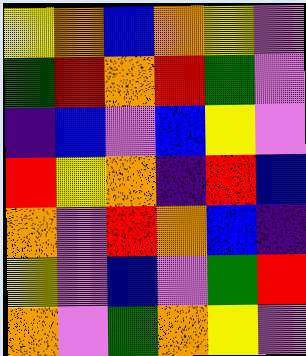[["yellow", "orange", "blue", "orange", "yellow", "violet"], ["green", "red", "orange", "red", "green", "violet"], ["indigo", "blue", "violet", "blue", "yellow", "violet"], ["red", "yellow", "orange", "indigo", "red", "blue"], ["orange", "violet", "red", "orange", "blue", "indigo"], ["yellow", "violet", "blue", "violet", "green", "red"], ["orange", "violet", "green", "orange", "yellow", "violet"]]